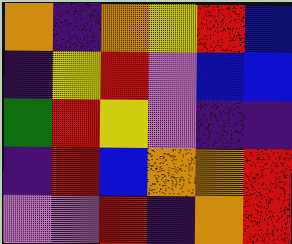[["orange", "indigo", "orange", "yellow", "red", "blue"], ["indigo", "yellow", "red", "violet", "blue", "blue"], ["green", "red", "yellow", "violet", "indigo", "indigo"], ["indigo", "red", "blue", "orange", "orange", "red"], ["violet", "violet", "red", "indigo", "orange", "red"]]